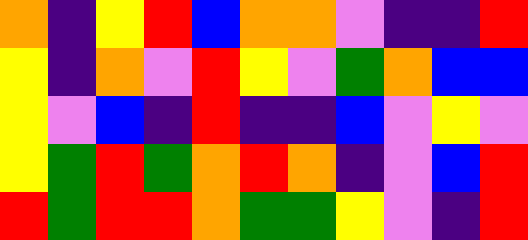[["orange", "indigo", "yellow", "red", "blue", "orange", "orange", "violet", "indigo", "indigo", "red"], ["yellow", "indigo", "orange", "violet", "red", "yellow", "violet", "green", "orange", "blue", "blue"], ["yellow", "violet", "blue", "indigo", "red", "indigo", "indigo", "blue", "violet", "yellow", "violet"], ["yellow", "green", "red", "green", "orange", "red", "orange", "indigo", "violet", "blue", "red"], ["red", "green", "red", "red", "orange", "green", "green", "yellow", "violet", "indigo", "red"]]